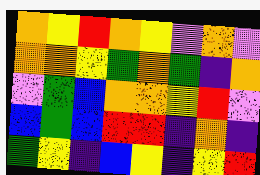[["orange", "yellow", "red", "orange", "yellow", "violet", "orange", "violet"], ["orange", "orange", "yellow", "green", "orange", "green", "indigo", "orange"], ["violet", "green", "blue", "orange", "orange", "yellow", "red", "violet"], ["blue", "green", "blue", "red", "red", "indigo", "orange", "indigo"], ["green", "yellow", "indigo", "blue", "yellow", "indigo", "yellow", "red"]]